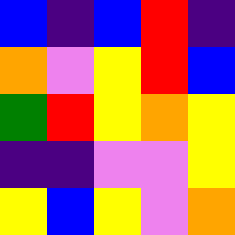[["blue", "indigo", "blue", "red", "indigo"], ["orange", "violet", "yellow", "red", "blue"], ["green", "red", "yellow", "orange", "yellow"], ["indigo", "indigo", "violet", "violet", "yellow"], ["yellow", "blue", "yellow", "violet", "orange"]]